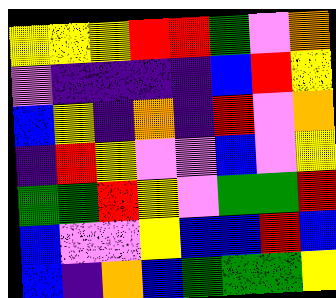[["yellow", "yellow", "yellow", "red", "red", "green", "violet", "orange"], ["violet", "indigo", "indigo", "indigo", "indigo", "blue", "red", "yellow"], ["blue", "yellow", "indigo", "orange", "indigo", "red", "violet", "orange"], ["indigo", "red", "yellow", "violet", "violet", "blue", "violet", "yellow"], ["green", "green", "red", "yellow", "violet", "green", "green", "red"], ["blue", "violet", "violet", "yellow", "blue", "blue", "red", "blue"], ["blue", "indigo", "orange", "blue", "green", "green", "green", "yellow"]]